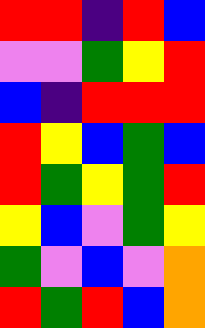[["red", "red", "indigo", "red", "blue"], ["violet", "violet", "green", "yellow", "red"], ["blue", "indigo", "red", "red", "red"], ["red", "yellow", "blue", "green", "blue"], ["red", "green", "yellow", "green", "red"], ["yellow", "blue", "violet", "green", "yellow"], ["green", "violet", "blue", "violet", "orange"], ["red", "green", "red", "blue", "orange"]]